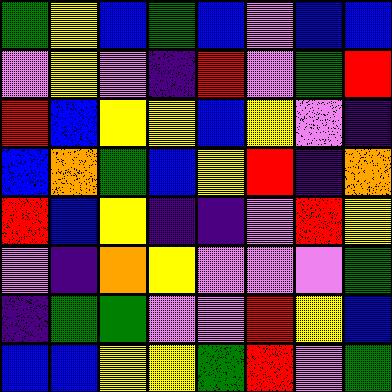[["green", "yellow", "blue", "green", "blue", "violet", "blue", "blue"], ["violet", "yellow", "violet", "indigo", "red", "violet", "green", "red"], ["red", "blue", "yellow", "yellow", "blue", "yellow", "violet", "indigo"], ["blue", "orange", "green", "blue", "yellow", "red", "indigo", "orange"], ["red", "blue", "yellow", "indigo", "indigo", "violet", "red", "yellow"], ["violet", "indigo", "orange", "yellow", "violet", "violet", "violet", "green"], ["indigo", "green", "green", "violet", "violet", "red", "yellow", "blue"], ["blue", "blue", "yellow", "yellow", "green", "red", "violet", "green"]]